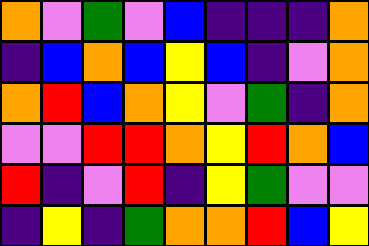[["orange", "violet", "green", "violet", "blue", "indigo", "indigo", "indigo", "orange"], ["indigo", "blue", "orange", "blue", "yellow", "blue", "indigo", "violet", "orange"], ["orange", "red", "blue", "orange", "yellow", "violet", "green", "indigo", "orange"], ["violet", "violet", "red", "red", "orange", "yellow", "red", "orange", "blue"], ["red", "indigo", "violet", "red", "indigo", "yellow", "green", "violet", "violet"], ["indigo", "yellow", "indigo", "green", "orange", "orange", "red", "blue", "yellow"]]